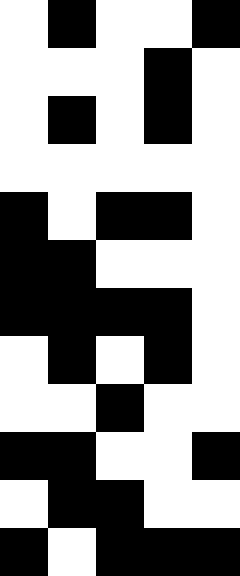[["white", "black", "white", "white", "black"], ["white", "white", "white", "black", "white"], ["white", "black", "white", "black", "white"], ["white", "white", "white", "white", "white"], ["black", "white", "black", "black", "white"], ["black", "black", "white", "white", "white"], ["black", "black", "black", "black", "white"], ["white", "black", "white", "black", "white"], ["white", "white", "black", "white", "white"], ["black", "black", "white", "white", "black"], ["white", "black", "black", "white", "white"], ["black", "white", "black", "black", "black"]]